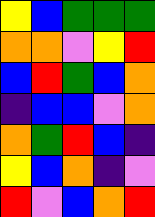[["yellow", "blue", "green", "green", "green"], ["orange", "orange", "violet", "yellow", "red"], ["blue", "red", "green", "blue", "orange"], ["indigo", "blue", "blue", "violet", "orange"], ["orange", "green", "red", "blue", "indigo"], ["yellow", "blue", "orange", "indigo", "violet"], ["red", "violet", "blue", "orange", "red"]]